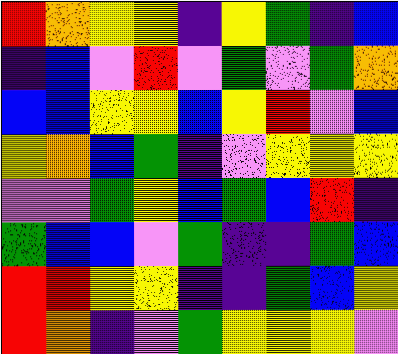[["red", "orange", "yellow", "yellow", "indigo", "yellow", "green", "indigo", "blue"], ["indigo", "blue", "violet", "red", "violet", "green", "violet", "green", "orange"], ["blue", "blue", "yellow", "yellow", "blue", "yellow", "red", "violet", "blue"], ["yellow", "orange", "blue", "green", "indigo", "violet", "yellow", "yellow", "yellow"], ["violet", "violet", "green", "yellow", "blue", "green", "blue", "red", "indigo"], ["green", "blue", "blue", "violet", "green", "indigo", "indigo", "green", "blue"], ["red", "red", "yellow", "yellow", "indigo", "indigo", "green", "blue", "yellow"], ["red", "orange", "indigo", "violet", "green", "yellow", "yellow", "yellow", "violet"]]